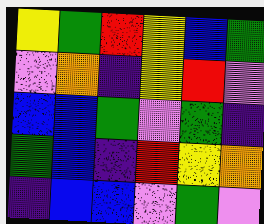[["yellow", "green", "red", "yellow", "blue", "green"], ["violet", "orange", "indigo", "yellow", "red", "violet"], ["blue", "blue", "green", "violet", "green", "indigo"], ["green", "blue", "indigo", "red", "yellow", "orange"], ["indigo", "blue", "blue", "violet", "green", "violet"]]